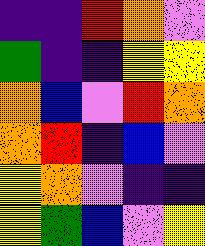[["indigo", "indigo", "red", "orange", "violet"], ["green", "indigo", "indigo", "yellow", "yellow"], ["orange", "blue", "violet", "red", "orange"], ["orange", "red", "indigo", "blue", "violet"], ["yellow", "orange", "violet", "indigo", "indigo"], ["yellow", "green", "blue", "violet", "yellow"]]